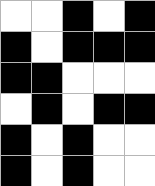[["white", "white", "black", "white", "black"], ["black", "white", "black", "black", "black"], ["black", "black", "white", "white", "white"], ["white", "black", "white", "black", "black"], ["black", "white", "black", "white", "white"], ["black", "white", "black", "white", "white"]]